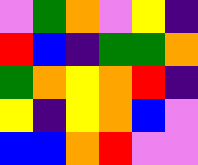[["violet", "green", "orange", "violet", "yellow", "indigo"], ["red", "blue", "indigo", "green", "green", "orange"], ["green", "orange", "yellow", "orange", "red", "indigo"], ["yellow", "indigo", "yellow", "orange", "blue", "violet"], ["blue", "blue", "orange", "red", "violet", "violet"]]